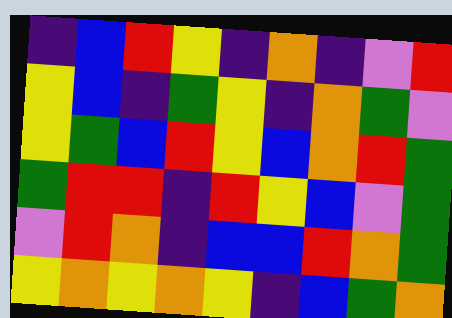[["indigo", "blue", "red", "yellow", "indigo", "orange", "indigo", "violet", "red"], ["yellow", "blue", "indigo", "green", "yellow", "indigo", "orange", "green", "violet"], ["yellow", "green", "blue", "red", "yellow", "blue", "orange", "red", "green"], ["green", "red", "red", "indigo", "red", "yellow", "blue", "violet", "green"], ["violet", "red", "orange", "indigo", "blue", "blue", "red", "orange", "green"], ["yellow", "orange", "yellow", "orange", "yellow", "indigo", "blue", "green", "orange"]]